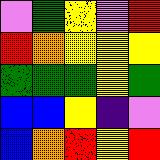[["violet", "green", "yellow", "violet", "red"], ["red", "orange", "yellow", "yellow", "yellow"], ["green", "green", "green", "yellow", "green"], ["blue", "blue", "yellow", "indigo", "violet"], ["blue", "orange", "red", "yellow", "red"]]